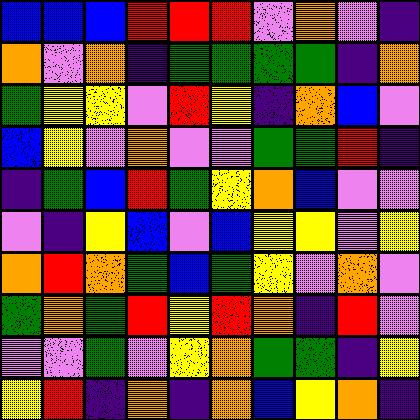[["blue", "blue", "blue", "red", "red", "red", "violet", "orange", "violet", "indigo"], ["orange", "violet", "orange", "indigo", "green", "green", "green", "green", "indigo", "orange"], ["green", "yellow", "yellow", "violet", "red", "yellow", "indigo", "orange", "blue", "violet"], ["blue", "yellow", "violet", "orange", "violet", "violet", "green", "green", "red", "indigo"], ["indigo", "green", "blue", "red", "green", "yellow", "orange", "blue", "violet", "violet"], ["violet", "indigo", "yellow", "blue", "violet", "blue", "yellow", "yellow", "violet", "yellow"], ["orange", "red", "orange", "green", "blue", "green", "yellow", "violet", "orange", "violet"], ["green", "orange", "green", "red", "yellow", "red", "orange", "indigo", "red", "violet"], ["violet", "violet", "green", "violet", "yellow", "orange", "green", "green", "indigo", "yellow"], ["yellow", "red", "indigo", "orange", "indigo", "orange", "blue", "yellow", "orange", "indigo"]]